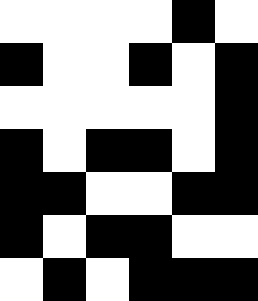[["white", "white", "white", "white", "black", "white"], ["black", "white", "white", "black", "white", "black"], ["white", "white", "white", "white", "white", "black"], ["black", "white", "black", "black", "white", "black"], ["black", "black", "white", "white", "black", "black"], ["black", "white", "black", "black", "white", "white"], ["white", "black", "white", "black", "black", "black"]]